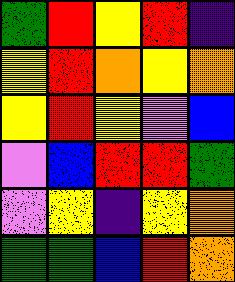[["green", "red", "yellow", "red", "indigo"], ["yellow", "red", "orange", "yellow", "orange"], ["yellow", "red", "yellow", "violet", "blue"], ["violet", "blue", "red", "red", "green"], ["violet", "yellow", "indigo", "yellow", "orange"], ["green", "green", "blue", "red", "orange"]]